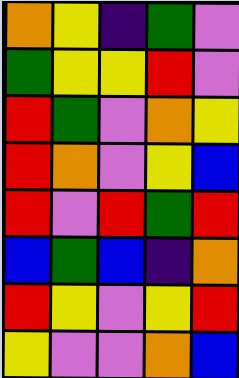[["orange", "yellow", "indigo", "green", "violet"], ["green", "yellow", "yellow", "red", "violet"], ["red", "green", "violet", "orange", "yellow"], ["red", "orange", "violet", "yellow", "blue"], ["red", "violet", "red", "green", "red"], ["blue", "green", "blue", "indigo", "orange"], ["red", "yellow", "violet", "yellow", "red"], ["yellow", "violet", "violet", "orange", "blue"]]